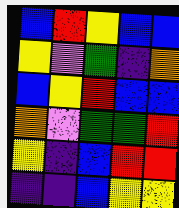[["blue", "red", "yellow", "blue", "blue"], ["yellow", "violet", "green", "indigo", "orange"], ["blue", "yellow", "red", "blue", "blue"], ["orange", "violet", "green", "green", "red"], ["yellow", "indigo", "blue", "red", "red"], ["indigo", "indigo", "blue", "yellow", "yellow"]]